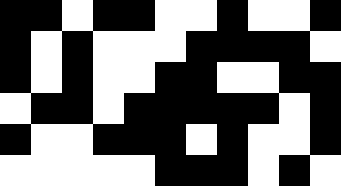[["black", "black", "white", "black", "black", "white", "white", "black", "white", "white", "black"], ["black", "white", "black", "white", "white", "white", "black", "black", "black", "black", "white"], ["black", "white", "black", "white", "white", "black", "black", "white", "white", "black", "black"], ["white", "black", "black", "white", "black", "black", "black", "black", "black", "white", "black"], ["black", "white", "white", "black", "black", "black", "white", "black", "white", "white", "black"], ["white", "white", "white", "white", "white", "black", "black", "black", "white", "black", "white"]]